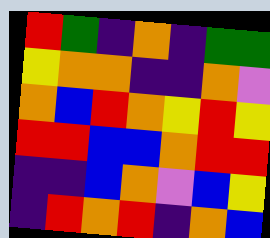[["red", "green", "indigo", "orange", "indigo", "green", "green"], ["yellow", "orange", "orange", "indigo", "indigo", "orange", "violet"], ["orange", "blue", "red", "orange", "yellow", "red", "yellow"], ["red", "red", "blue", "blue", "orange", "red", "red"], ["indigo", "indigo", "blue", "orange", "violet", "blue", "yellow"], ["indigo", "red", "orange", "red", "indigo", "orange", "blue"]]